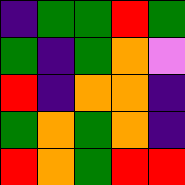[["indigo", "green", "green", "red", "green"], ["green", "indigo", "green", "orange", "violet"], ["red", "indigo", "orange", "orange", "indigo"], ["green", "orange", "green", "orange", "indigo"], ["red", "orange", "green", "red", "red"]]